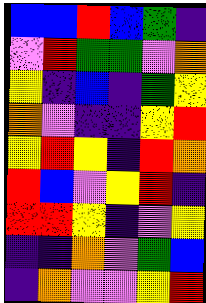[["blue", "blue", "red", "blue", "green", "indigo"], ["violet", "red", "green", "green", "violet", "orange"], ["yellow", "indigo", "blue", "indigo", "green", "yellow"], ["orange", "violet", "indigo", "indigo", "yellow", "red"], ["yellow", "red", "yellow", "indigo", "red", "orange"], ["red", "blue", "violet", "yellow", "red", "indigo"], ["red", "red", "yellow", "indigo", "violet", "yellow"], ["indigo", "indigo", "orange", "violet", "green", "blue"], ["indigo", "orange", "violet", "violet", "yellow", "red"]]